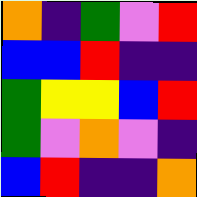[["orange", "indigo", "green", "violet", "red"], ["blue", "blue", "red", "indigo", "indigo"], ["green", "yellow", "yellow", "blue", "red"], ["green", "violet", "orange", "violet", "indigo"], ["blue", "red", "indigo", "indigo", "orange"]]